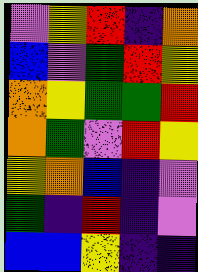[["violet", "yellow", "red", "indigo", "orange"], ["blue", "violet", "green", "red", "yellow"], ["orange", "yellow", "green", "green", "red"], ["orange", "green", "violet", "red", "yellow"], ["yellow", "orange", "blue", "indigo", "violet"], ["green", "indigo", "red", "indigo", "violet"], ["blue", "blue", "yellow", "indigo", "indigo"]]